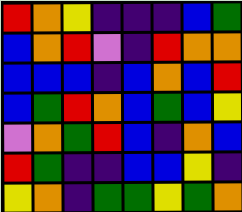[["red", "orange", "yellow", "indigo", "indigo", "indigo", "blue", "green"], ["blue", "orange", "red", "violet", "indigo", "red", "orange", "orange"], ["blue", "blue", "blue", "indigo", "blue", "orange", "blue", "red"], ["blue", "green", "red", "orange", "blue", "green", "blue", "yellow"], ["violet", "orange", "green", "red", "blue", "indigo", "orange", "blue"], ["red", "green", "indigo", "indigo", "blue", "blue", "yellow", "indigo"], ["yellow", "orange", "indigo", "green", "green", "yellow", "green", "orange"]]